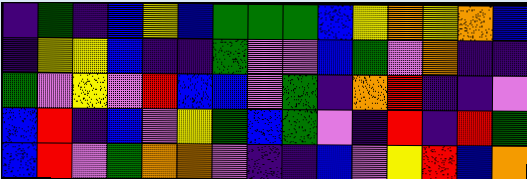[["indigo", "green", "indigo", "blue", "yellow", "blue", "green", "green", "green", "blue", "yellow", "orange", "yellow", "orange", "blue"], ["indigo", "yellow", "yellow", "blue", "indigo", "indigo", "green", "violet", "violet", "blue", "green", "violet", "orange", "indigo", "indigo"], ["green", "violet", "yellow", "violet", "red", "blue", "blue", "violet", "green", "indigo", "orange", "red", "indigo", "indigo", "violet"], ["blue", "red", "indigo", "blue", "violet", "yellow", "green", "blue", "green", "violet", "indigo", "red", "indigo", "red", "green"], ["blue", "red", "violet", "green", "orange", "orange", "violet", "indigo", "indigo", "blue", "violet", "yellow", "red", "blue", "orange"]]